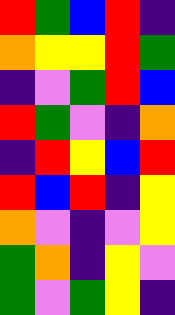[["red", "green", "blue", "red", "indigo"], ["orange", "yellow", "yellow", "red", "green"], ["indigo", "violet", "green", "red", "blue"], ["red", "green", "violet", "indigo", "orange"], ["indigo", "red", "yellow", "blue", "red"], ["red", "blue", "red", "indigo", "yellow"], ["orange", "violet", "indigo", "violet", "yellow"], ["green", "orange", "indigo", "yellow", "violet"], ["green", "violet", "green", "yellow", "indigo"]]